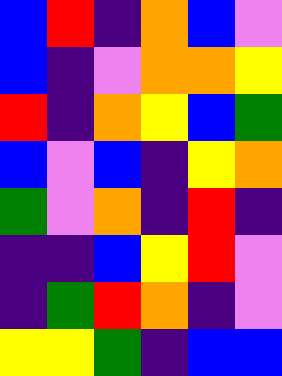[["blue", "red", "indigo", "orange", "blue", "violet"], ["blue", "indigo", "violet", "orange", "orange", "yellow"], ["red", "indigo", "orange", "yellow", "blue", "green"], ["blue", "violet", "blue", "indigo", "yellow", "orange"], ["green", "violet", "orange", "indigo", "red", "indigo"], ["indigo", "indigo", "blue", "yellow", "red", "violet"], ["indigo", "green", "red", "orange", "indigo", "violet"], ["yellow", "yellow", "green", "indigo", "blue", "blue"]]